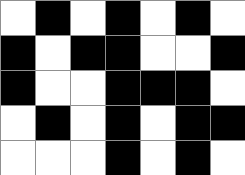[["white", "black", "white", "black", "white", "black", "white"], ["black", "white", "black", "black", "white", "white", "black"], ["black", "white", "white", "black", "black", "black", "white"], ["white", "black", "white", "black", "white", "black", "black"], ["white", "white", "white", "black", "white", "black", "white"]]